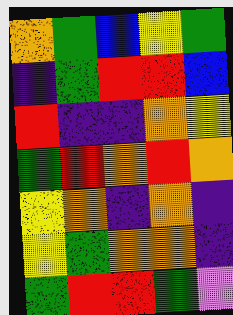[["orange", "green", "blue", "yellow", "green"], ["indigo", "green", "red", "red", "blue"], ["red", "indigo", "indigo", "orange", "yellow"], ["green", "red", "orange", "red", "orange"], ["yellow", "orange", "indigo", "orange", "indigo"], ["yellow", "green", "orange", "orange", "indigo"], ["green", "red", "red", "green", "violet"]]